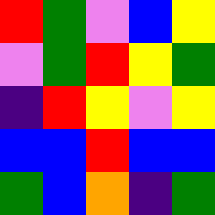[["red", "green", "violet", "blue", "yellow"], ["violet", "green", "red", "yellow", "green"], ["indigo", "red", "yellow", "violet", "yellow"], ["blue", "blue", "red", "blue", "blue"], ["green", "blue", "orange", "indigo", "green"]]